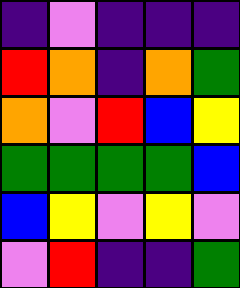[["indigo", "violet", "indigo", "indigo", "indigo"], ["red", "orange", "indigo", "orange", "green"], ["orange", "violet", "red", "blue", "yellow"], ["green", "green", "green", "green", "blue"], ["blue", "yellow", "violet", "yellow", "violet"], ["violet", "red", "indigo", "indigo", "green"]]